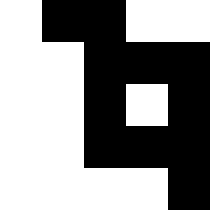[["white", "black", "black", "white", "white"], ["white", "white", "black", "black", "black"], ["white", "white", "black", "white", "black"], ["white", "white", "black", "black", "black"], ["white", "white", "white", "white", "black"]]